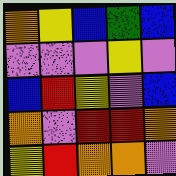[["orange", "yellow", "blue", "green", "blue"], ["violet", "violet", "violet", "yellow", "violet"], ["blue", "red", "yellow", "violet", "blue"], ["orange", "violet", "red", "red", "orange"], ["yellow", "red", "orange", "orange", "violet"]]